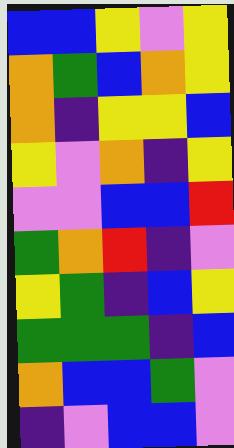[["blue", "blue", "yellow", "violet", "yellow"], ["orange", "green", "blue", "orange", "yellow"], ["orange", "indigo", "yellow", "yellow", "blue"], ["yellow", "violet", "orange", "indigo", "yellow"], ["violet", "violet", "blue", "blue", "red"], ["green", "orange", "red", "indigo", "violet"], ["yellow", "green", "indigo", "blue", "yellow"], ["green", "green", "green", "indigo", "blue"], ["orange", "blue", "blue", "green", "violet"], ["indigo", "violet", "blue", "blue", "violet"]]